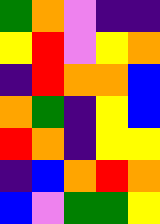[["green", "orange", "violet", "indigo", "indigo"], ["yellow", "red", "violet", "yellow", "orange"], ["indigo", "red", "orange", "orange", "blue"], ["orange", "green", "indigo", "yellow", "blue"], ["red", "orange", "indigo", "yellow", "yellow"], ["indigo", "blue", "orange", "red", "orange"], ["blue", "violet", "green", "green", "yellow"]]